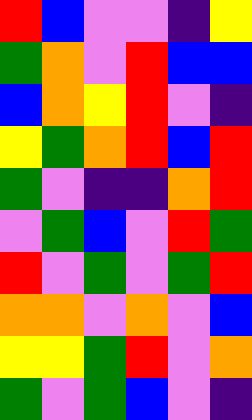[["red", "blue", "violet", "violet", "indigo", "yellow"], ["green", "orange", "violet", "red", "blue", "blue"], ["blue", "orange", "yellow", "red", "violet", "indigo"], ["yellow", "green", "orange", "red", "blue", "red"], ["green", "violet", "indigo", "indigo", "orange", "red"], ["violet", "green", "blue", "violet", "red", "green"], ["red", "violet", "green", "violet", "green", "red"], ["orange", "orange", "violet", "orange", "violet", "blue"], ["yellow", "yellow", "green", "red", "violet", "orange"], ["green", "violet", "green", "blue", "violet", "indigo"]]